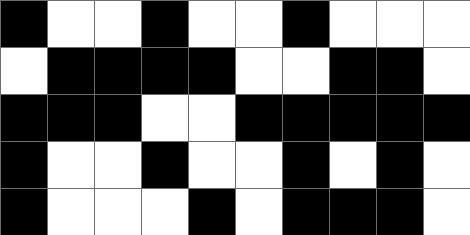[["black", "white", "white", "black", "white", "white", "black", "white", "white", "white"], ["white", "black", "black", "black", "black", "white", "white", "black", "black", "white"], ["black", "black", "black", "white", "white", "black", "black", "black", "black", "black"], ["black", "white", "white", "black", "white", "white", "black", "white", "black", "white"], ["black", "white", "white", "white", "black", "white", "black", "black", "black", "white"]]